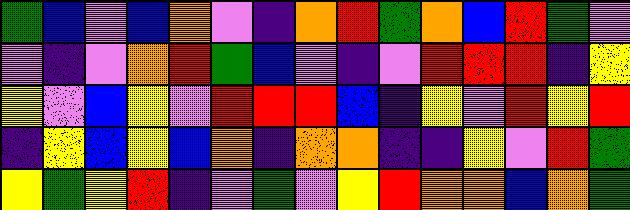[["green", "blue", "violet", "blue", "orange", "violet", "indigo", "orange", "red", "green", "orange", "blue", "red", "green", "violet"], ["violet", "indigo", "violet", "orange", "red", "green", "blue", "violet", "indigo", "violet", "red", "red", "red", "indigo", "yellow"], ["yellow", "violet", "blue", "yellow", "violet", "red", "red", "red", "blue", "indigo", "yellow", "violet", "red", "yellow", "red"], ["indigo", "yellow", "blue", "yellow", "blue", "orange", "indigo", "orange", "orange", "indigo", "indigo", "yellow", "violet", "red", "green"], ["yellow", "green", "yellow", "red", "indigo", "violet", "green", "violet", "yellow", "red", "orange", "orange", "blue", "orange", "green"]]